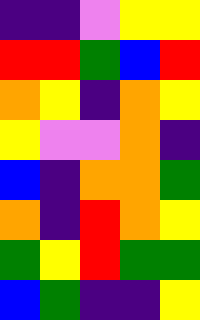[["indigo", "indigo", "violet", "yellow", "yellow"], ["red", "red", "green", "blue", "red"], ["orange", "yellow", "indigo", "orange", "yellow"], ["yellow", "violet", "violet", "orange", "indigo"], ["blue", "indigo", "orange", "orange", "green"], ["orange", "indigo", "red", "orange", "yellow"], ["green", "yellow", "red", "green", "green"], ["blue", "green", "indigo", "indigo", "yellow"]]